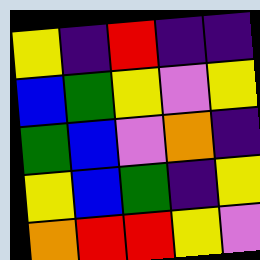[["yellow", "indigo", "red", "indigo", "indigo"], ["blue", "green", "yellow", "violet", "yellow"], ["green", "blue", "violet", "orange", "indigo"], ["yellow", "blue", "green", "indigo", "yellow"], ["orange", "red", "red", "yellow", "violet"]]